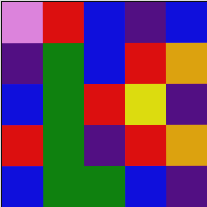[["violet", "red", "blue", "indigo", "blue"], ["indigo", "green", "blue", "red", "orange"], ["blue", "green", "red", "yellow", "indigo"], ["red", "green", "indigo", "red", "orange"], ["blue", "green", "green", "blue", "indigo"]]